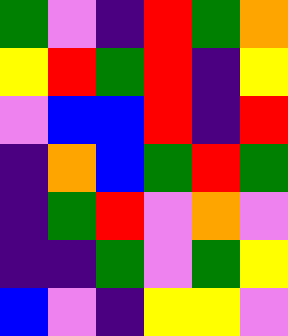[["green", "violet", "indigo", "red", "green", "orange"], ["yellow", "red", "green", "red", "indigo", "yellow"], ["violet", "blue", "blue", "red", "indigo", "red"], ["indigo", "orange", "blue", "green", "red", "green"], ["indigo", "green", "red", "violet", "orange", "violet"], ["indigo", "indigo", "green", "violet", "green", "yellow"], ["blue", "violet", "indigo", "yellow", "yellow", "violet"]]